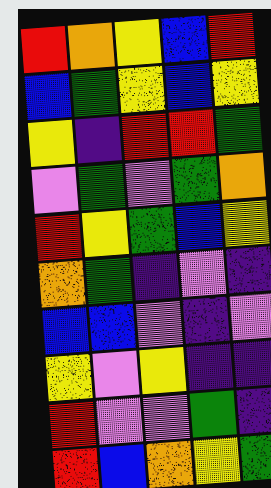[["red", "orange", "yellow", "blue", "red"], ["blue", "green", "yellow", "blue", "yellow"], ["yellow", "indigo", "red", "red", "green"], ["violet", "green", "violet", "green", "orange"], ["red", "yellow", "green", "blue", "yellow"], ["orange", "green", "indigo", "violet", "indigo"], ["blue", "blue", "violet", "indigo", "violet"], ["yellow", "violet", "yellow", "indigo", "indigo"], ["red", "violet", "violet", "green", "indigo"], ["red", "blue", "orange", "yellow", "green"]]